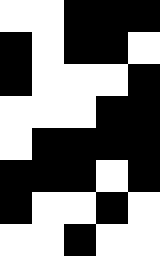[["white", "white", "black", "black", "black"], ["black", "white", "black", "black", "white"], ["black", "white", "white", "white", "black"], ["white", "white", "white", "black", "black"], ["white", "black", "black", "black", "black"], ["black", "black", "black", "white", "black"], ["black", "white", "white", "black", "white"], ["white", "white", "black", "white", "white"]]